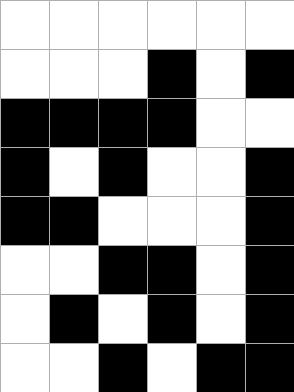[["white", "white", "white", "white", "white", "white"], ["white", "white", "white", "black", "white", "black"], ["black", "black", "black", "black", "white", "white"], ["black", "white", "black", "white", "white", "black"], ["black", "black", "white", "white", "white", "black"], ["white", "white", "black", "black", "white", "black"], ["white", "black", "white", "black", "white", "black"], ["white", "white", "black", "white", "black", "black"]]